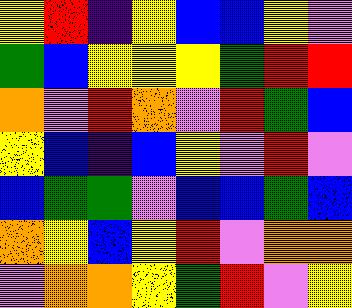[["yellow", "red", "indigo", "yellow", "blue", "blue", "yellow", "violet"], ["green", "blue", "yellow", "yellow", "yellow", "green", "red", "red"], ["orange", "violet", "red", "orange", "violet", "red", "green", "blue"], ["yellow", "blue", "indigo", "blue", "yellow", "violet", "red", "violet"], ["blue", "green", "green", "violet", "blue", "blue", "green", "blue"], ["orange", "yellow", "blue", "yellow", "red", "violet", "orange", "orange"], ["violet", "orange", "orange", "yellow", "green", "red", "violet", "yellow"]]